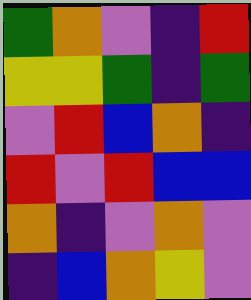[["green", "orange", "violet", "indigo", "red"], ["yellow", "yellow", "green", "indigo", "green"], ["violet", "red", "blue", "orange", "indigo"], ["red", "violet", "red", "blue", "blue"], ["orange", "indigo", "violet", "orange", "violet"], ["indigo", "blue", "orange", "yellow", "violet"]]